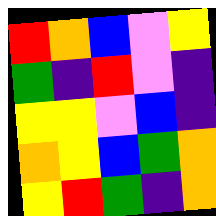[["red", "orange", "blue", "violet", "yellow"], ["green", "indigo", "red", "violet", "indigo"], ["yellow", "yellow", "violet", "blue", "indigo"], ["orange", "yellow", "blue", "green", "orange"], ["yellow", "red", "green", "indigo", "orange"]]